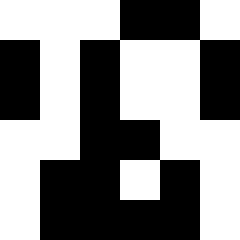[["white", "white", "white", "black", "black", "white"], ["black", "white", "black", "white", "white", "black"], ["black", "white", "black", "white", "white", "black"], ["white", "white", "black", "black", "white", "white"], ["white", "black", "black", "white", "black", "white"], ["white", "black", "black", "black", "black", "white"]]